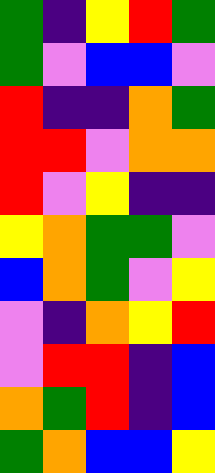[["green", "indigo", "yellow", "red", "green"], ["green", "violet", "blue", "blue", "violet"], ["red", "indigo", "indigo", "orange", "green"], ["red", "red", "violet", "orange", "orange"], ["red", "violet", "yellow", "indigo", "indigo"], ["yellow", "orange", "green", "green", "violet"], ["blue", "orange", "green", "violet", "yellow"], ["violet", "indigo", "orange", "yellow", "red"], ["violet", "red", "red", "indigo", "blue"], ["orange", "green", "red", "indigo", "blue"], ["green", "orange", "blue", "blue", "yellow"]]